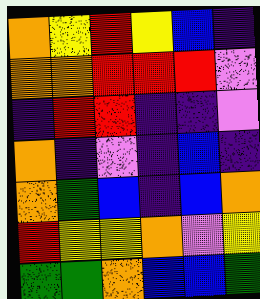[["orange", "yellow", "red", "yellow", "blue", "indigo"], ["orange", "orange", "red", "red", "red", "violet"], ["indigo", "red", "red", "indigo", "indigo", "violet"], ["orange", "indigo", "violet", "indigo", "blue", "indigo"], ["orange", "green", "blue", "indigo", "blue", "orange"], ["red", "yellow", "yellow", "orange", "violet", "yellow"], ["green", "green", "orange", "blue", "blue", "green"]]